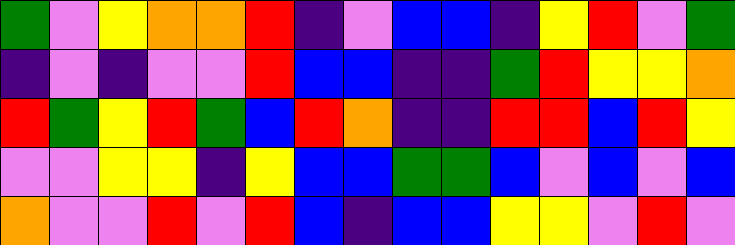[["green", "violet", "yellow", "orange", "orange", "red", "indigo", "violet", "blue", "blue", "indigo", "yellow", "red", "violet", "green"], ["indigo", "violet", "indigo", "violet", "violet", "red", "blue", "blue", "indigo", "indigo", "green", "red", "yellow", "yellow", "orange"], ["red", "green", "yellow", "red", "green", "blue", "red", "orange", "indigo", "indigo", "red", "red", "blue", "red", "yellow"], ["violet", "violet", "yellow", "yellow", "indigo", "yellow", "blue", "blue", "green", "green", "blue", "violet", "blue", "violet", "blue"], ["orange", "violet", "violet", "red", "violet", "red", "blue", "indigo", "blue", "blue", "yellow", "yellow", "violet", "red", "violet"]]